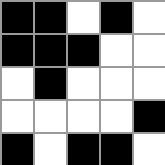[["black", "black", "white", "black", "white"], ["black", "black", "black", "white", "white"], ["white", "black", "white", "white", "white"], ["white", "white", "white", "white", "black"], ["black", "white", "black", "black", "white"]]